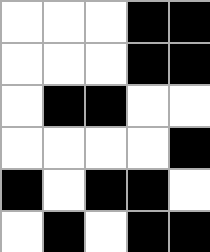[["white", "white", "white", "black", "black"], ["white", "white", "white", "black", "black"], ["white", "black", "black", "white", "white"], ["white", "white", "white", "white", "black"], ["black", "white", "black", "black", "white"], ["white", "black", "white", "black", "black"]]